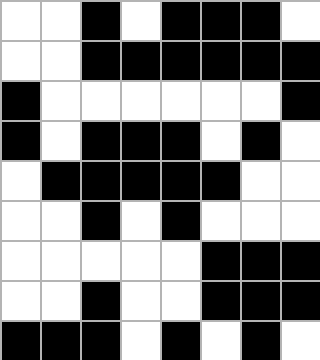[["white", "white", "black", "white", "black", "black", "black", "white"], ["white", "white", "black", "black", "black", "black", "black", "black"], ["black", "white", "white", "white", "white", "white", "white", "black"], ["black", "white", "black", "black", "black", "white", "black", "white"], ["white", "black", "black", "black", "black", "black", "white", "white"], ["white", "white", "black", "white", "black", "white", "white", "white"], ["white", "white", "white", "white", "white", "black", "black", "black"], ["white", "white", "black", "white", "white", "black", "black", "black"], ["black", "black", "black", "white", "black", "white", "black", "white"]]